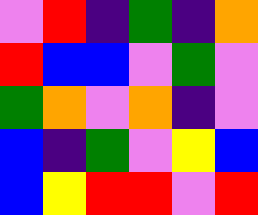[["violet", "red", "indigo", "green", "indigo", "orange"], ["red", "blue", "blue", "violet", "green", "violet"], ["green", "orange", "violet", "orange", "indigo", "violet"], ["blue", "indigo", "green", "violet", "yellow", "blue"], ["blue", "yellow", "red", "red", "violet", "red"]]